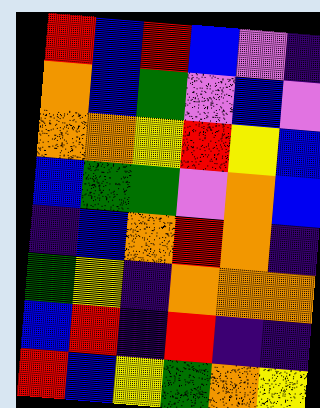[["red", "blue", "red", "blue", "violet", "indigo"], ["orange", "blue", "green", "violet", "blue", "violet"], ["orange", "orange", "yellow", "red", "yellow", "blue"], ["blue", "green", "green", "violet", "orange", "blue"], ["indigo", "blue", "orange", "red", "orange", "indigo"], ["green", "yellow", "indigo", "orange", "orange", "orange"], ["blue", "red", "indigo", "red", "indigo", "indigo"], ["red", "blue", "yellow", "green", "orange", "yellow"]]